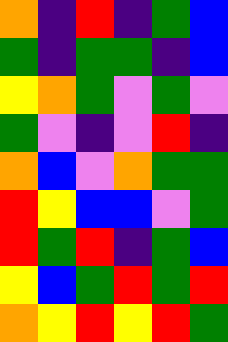[["orange", "indigo", "red", "indigo", "green", "blue"], ["green", "indigo", "green", "green", "indigo", "blue"], ["yellow", "orange", "green", "violet", "green", "violet"], ["green", "violet", "indigo", "violet", "red", "indigo"], ["orange", "blue", "violet", "orange", "green", "green"], ["red", "yellow", "blue", "blue", "violet", "green"], ["red", "green", "red", "indigo", "green", "blue"], ["yellow", "blue", "green", "red", "green", "red"], ["orange", "yellow", "red", "yellow", "red", "green"]]